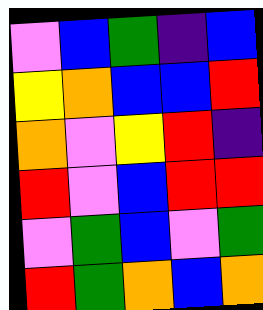[["violet", "blue", "green", "indigo", "blue"], ["yellow", "orange", "blue", "blue", "red"], ["orange", "violet", "yellow", "red", "indigo"], ["red", "violet", "blue", "red", "red"], ["violet", "green", "blue", "violet", "green"], ["red", "green", "orange", "blue", "orange"]]